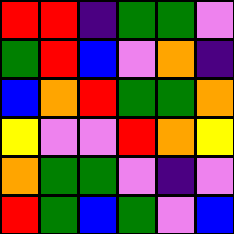[["red", "red", "indigo", "green", "green", "violet"], ["green", "red", "blue", "violet", "orange", "indigo"], ["blue", "orange", "red", "green", "green", "orange"], ["yellow", "violet", "violet", "red", "orange", "yellow"], ["orange", "green", "green", "violet", "indigo", "violet"], ["red", "green", "blue", "green", "violet", "blue"]]